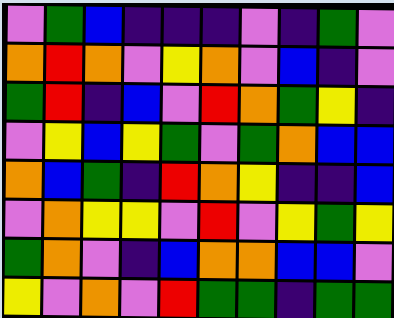[["violet", "green", "blue", "indigo", "indigo", "indigo", "violet", "indigo", "green", "violet"], ["orange", "red", "orange", "violet", "yellow", "orange", "violet", "blue", "indigo", "violet"], ["green", "red", "indigo", "blue", "violet", "red", "orange", "green", "yellow", "indigo"], ["violet", "yellow", "blue", "yellow", "green", "violet", "green", "orange", "blue", "blue"], ["orange", "blue", "green", "indigo", "red", "orange", "yellow", "indigo", "indigo", "blue"], ["violet", "orange", "yellow", "yellow", "violet", "red", "violet", "yellow", "green", "yellow"], ["green", "orange", "violet", "indigo", "blue", "orange", "orange", "blue", "blue", "violet"], ["yellow", "violet", "orange", "violet", "red", "green", "green", "indigo", "green", "green"]]